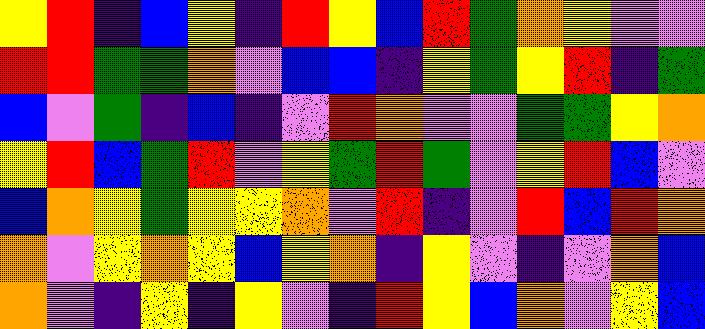[["yellow", "red", "indigo", "blue", "yellow", "indigo", "red", "yellow", "blue", "red", "green", "orange", "yellow", "violet", "violet"], ["red", "red", "green", "green", "orange", "violet", "blue", "blue", "indigo", "yellow", "green", "yellow", "red", "indigo", "green"], ["blue", "violet", "green", "indigo", "blue", "indigo", "violet", "red", "orange", "violet", "violet", "green", "green", "yellow", "orange"], ["yellow", "red", "blue", "green", "red", "violet", "yellow", "green", "red", "green", "violet", "yellow", "red", "blue", "violet"], ["blue", "orange", "yellow", "green", "yellow", "yellow", "orange", "violet", "red", "indigo", "violet", "red", "blue", "red", "orange"], ["orange", "violet", "yellow", "orange", "yellow", "blue", "yellow", "orange", "indigo", "yellow", "violet", "indigo", "violet", "orange", "blue"], ["orange", "violet", "indigo", "yellow", "indigo", "yellow", "violet", "indigo", "red", "yellow", "blue", "orange", "violet", "yellow", "blue"]]